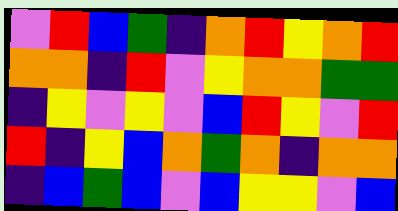[["violet", "red", "blue", "green", "indigo", "orange", "red", "yellow", "orange", "red"], ["orange", "orange", "indigo", "red", "violet", "yellow", "orange", "orange", "green", "green"], ["indigo", "yellow", "violet", "yellow", "violet", "blue", "red", "yellow", "violet", "red"], ["red", "indigo", "yellow", "blue", "orange", "green", "orange", "indigo", "orange", "orange"], ["indigo", "blue", "green", "blue", "violet", "blue", "yellow", "yellow", "violet", "blue"]]